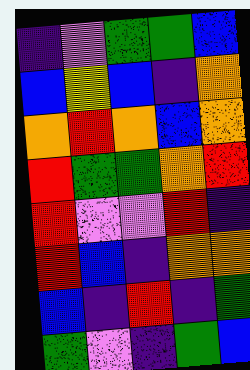[["indigo", "violet", "green", "green", "blue"], ["blue", "yellow", "blue", "indigo", "orange"], ["orange", "red", "orange", "blue", "orange"], ["red", "green", "green", "orange", "red"], ["red", "violet", "violet", "red", "indigo"], ["red", "blue", "indigo", "orange", "orange"], ["blue", "indigo", "red", "indigo", "green"], ["green", "violet", "indigo", "green", "blue"]]